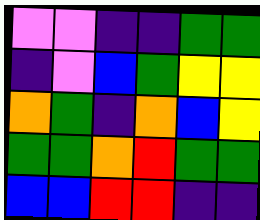[["violet", "violet", "indigo", "indigo", "green", "green"], ["indigo", "violet", "blue", "green", "yellow", "yellow"], ["orange", "green", "indigo", "orange", "blue", "yellow"], ["green", "green", "orange", "red", "green", "green"], ["blue", "blue", "red", "red", "indigo", "indigo"]]